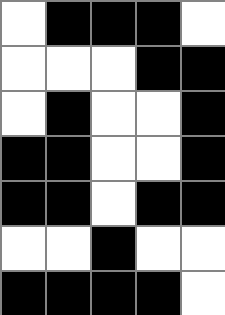[["white", "black", "black", "black", "white"], ["white", "white", "white", "black", "black"], ["white", "black", "white", "white", "black"], ["black", "black", "white", "white", "black"], ["black", "black", "white", "black", "black"], ["white", "white", "black", "white", "white"], ["black", "black", "black", "black", "white"]]